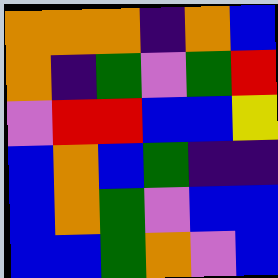[["orange", "orange", "orange", "indigo", "orange", "blue"], ["orange", "indigo", "green", "violet", "green", "red"], ["violet", "red", "red", "blue", "blue", "yellow"], ["blue", "orange", "blue", "green", "indigo", "indigo"], ["blue", "orange", "green", "violet", "blue", "blue"], ["blue", "blue", "green", "orange", "violet", "blue"]]